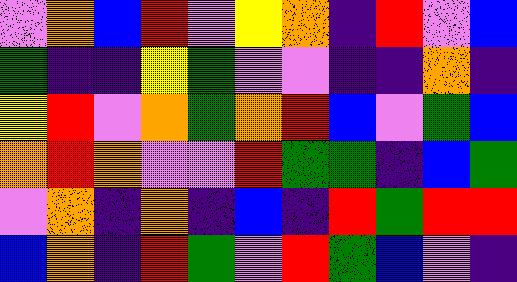[["violet", "orange", "blue", "red", "violet", "yellow", "orange", "indigo", "red", "violet", "blue"], ["green", "indigo", "indigo", "yellow", "green", "violet", "violet", "indigo", "indigo", "orange", "indigo"], ["yellow", "red", "violet", "orange", "green", "orange", "red", "blue", "violet", "green", "blue"], ["orange", "red", "orange", "violet", "violet", "red", "green", "green", "indigo", "blue", "green"], ["violet", "orange", "indigo", "orange", "indigo", "blue", "indigo", "red", "green", "red", "red"], ["blue", "orange", "indigo", "red", "green", "violet", "red", "green", "blue", "violet", "indigo"]]